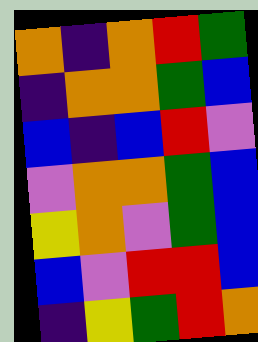[["orange", "indigo", "orange", "red", "green"], ["indigo", "orange", "orange", "green", "blue"], ["blue", "indigo", "blue", "red", "violet"], ["violet", "orange", "orange", "green", "blue"], ["yellow", "orange", "violet", "green", "blue"], ["blue", "violet", "red", "red", "blue"], ["indigo", "yellow", "green", "red", "orange"]]